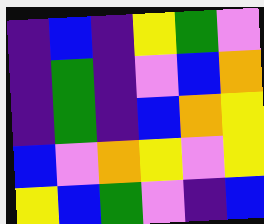[["indigo", "blue", "indigo", "yellow", "green", "violet"], ["indigo", "green", "indigo", "violet", "blue", "orange"], ["indigo", "green", "indigo", "blue", "orange", "yellow"], ["blue", "violet", "orange", "yellow", "violet", "yellow"], ["yellow", "blue", "green", "violet", "indigo", "blue"]]